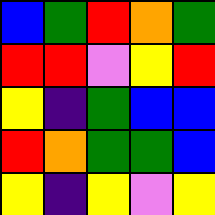[["blue", "green", "red", "orange", "green"], ["red", "red", "violet", "yellow", "red"], ["yellow", "indigo", "green", "blue", "blue"], ["red", "orange", "green", "green", "blue"], ["yellow", "indigo", "yellow", "violet", "yellow"]]